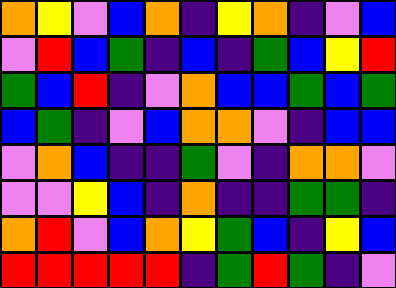[["orange", "yellow", "violet", "blue", "orange", "indigo", "yellow", "orange", "indigo", "violet", "blue"], ["violet", "red", "blue", "green", "indigo", "blue", "indigo", "green", "blue", "yellow", "red"], ["green", "blue", "red", "indigo", "violet", "orange", "blue", "blue", "green", "blue", "green"], ["blue", "green", "indigo", "violet", "blue", "orange", "orange", "violet", "indigo", "blue", "blue"], ["violet", "orange", "blue", "indigo", "indigo", "green", "violet", "indigo", "orange", "orange", "violet"], ["violet", "violet", "yellow", "blue", "indigo", "orange", "indigo", "indigo", "green", "green", "indigo"], ["orange", "red", "violet", "blue", "orange", "yellow", "green", "blue", "indigo", "yellow", "blue"], ["red", "red", "red", "red", "red", "indigo", "green", "red", "green", "indigo", "violet"]]